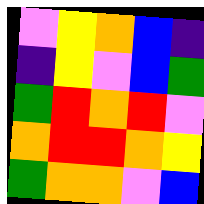[["violet", "yellow", "orange", "blue", "indigo"], ["indigo", "yellow", "violet", "blue", "green"], ["green", "red", "orange", "red", "violet"], ["orange", "red", "red", "orange", "yellow"], ["green", "orange", "orange", "violet", "blue"]]